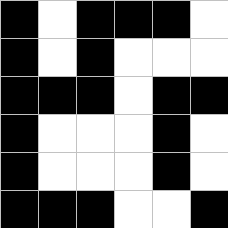[["black", "white", "black", "black", "black", "white"], ["black", "white", "black", "white", "white", "white"], ["black", "black", "black", "white", "black", "black"], ["black", "white", "white", "white", "black", "white"], ["black", "white", "white", "white", "black", "white"], ["black", "black", "black", "white", "white", "black"]]